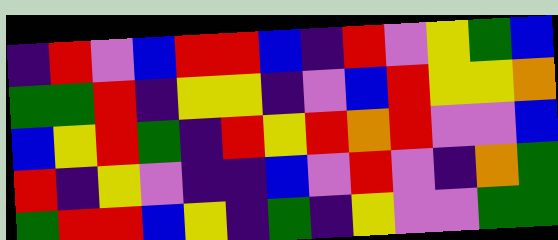[["indigo", "red", "violet", "blue", "red", "red", "blue", "indigo", "red", "violet", "yellow", "green", "blue"], ["green", "green", "red", "indigo", "yellow", "yellow", "indigo", "violet", "blue", "red", "yellow", "yellow", "orange"], ["blue", "yellow", "red", "green", "indigo", "red", "yellow", "red", "orange", "red", "violet", "violet", "blue"], ["red", "indigo", "yellow", "violet", "indigo", "indigo", "blue", "violet", "red", "violet", "indigo", "orange", "green"], ["green", "red", "red", "blue", "yellow", "indigo", "green", "indigo", "yellow", "violet", "violet", "green", "green"]]